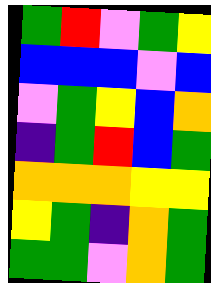[["green", "red", "violet", "green", "yellow"], ["blue", "blue", "blue", "violet", "blue"], ["violet", "green", "yellow", "blue", "orange"], ["indigo", "green", "red", "blue", "green"], ["orange", "orange", "orange", "yellow", "yellow"], ["yellow", "green", "indigo", "orange", "green"], ["green", "green", "violet", "orange", "green"]]